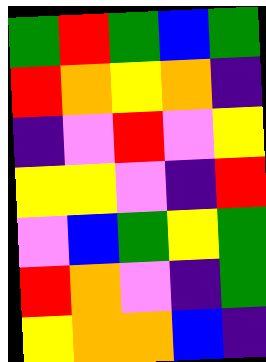[["green", "red", "green", "blue", "green"], ["red", "orange", "yellow", "orange", "indigo"], ["indigo", "violet", "red", "violet", "yellow"], ["yellow", "yellow", "violet", "indigo", "red"], ["violet", "blue", "green", "yellow", "green"], ["red", "orange", "violet", "indigo", "green"], ["yellow", "orange", "orange", "blue", "indigo"]]